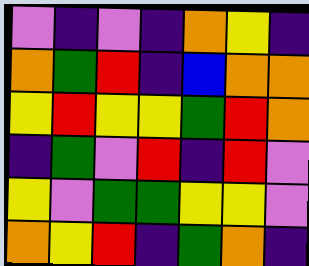[["violet", "indigo", "violet", "indigo", "orange", "yellow", "indigo"], ["orange", "green", "red", "indigo", "blue", "orange", "orange"], ["yellow", "red", "yellow", "yellow", "green", "red", "orange"], ["indigo", "green", "violet", "red", "indigo", "red", "violet"], ["yellow", "violet", "green", "green", "yellow", "yellow", "violet"], ["orange", "yellow", "red", "indigo", "green", "orange", "indigo"]]